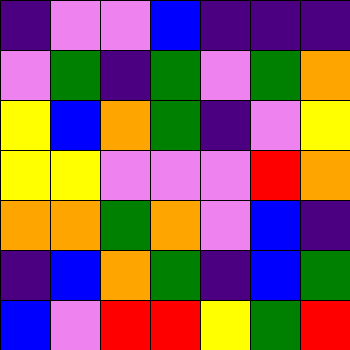[["indigo", "violet", "violet", "blue", "indigo", "indigo", "indigo"], ["violet", "green", "indigo", "green", "violet", "green", "orange"], ["yellow", "blue", "orange", "green", "indigo", "violet", "yellow"], ["yellow", "yellow", "violet", "violet", "violet", "red", "orange"], ["orange", "orange", "green", "orange", "violet", "blue", "indigo"], ["indigo", "blue", "orange", "green", "indigo", "blue", "green"], ["blue", "violet", "red", "red", "yellow", "green", "red"]]